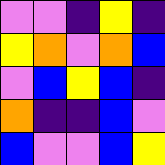[["violet", "violet", "indigo", "yellow", "indigo"], ["yellow", "orange", "violet", "orange", "blue"], ["violet", "blue", "yellow", "blue", "indigo"], ["orange", "indigo", "indigo", "blue", "violet"], ["blue", "violet", "violet", "blue", "yellow"]]